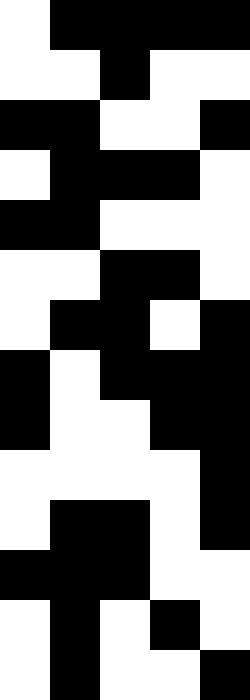[["white", "black", "black", "black", "black"], ["white", "white", "black", "white", "white"], ["black", "black", "white", "white", "black"], ["white", "black", "black", "black", "white"], ["black", "black", "white", "white", "white"], ["white", "white", "black", "black", "white"], ["white", "black", "black", "white", "black"], ["black", "white", "black", "black", "black"], ["black", "white", "white", "black", "black"], ["white", "white", "white", "white", "black"], ["white", "black", "black", "white", "black"], ["black", "black", "black", "white", "white"], ["white", "black", "white", "black", "white"], ["white", "black", "white", "white", "black"]]